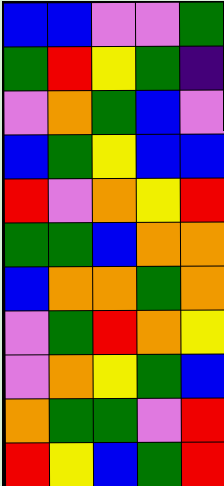[["blue", "blue", "violet", "violet", "green"], ["green", "red", "yellow", "green", "indigo"], ["violet", "orange", "green", "blue", "violet"], ["blue", "green", "yellow", "blue", "blue"], ["red", "violet", "orange", "yellow", "red"], ["green", "green", "blue", "orange", "orange"], ["blue", "orange", "orange", "green", "orange"], ["violet", "green", "red", "orange", "yellow"], ["violet", "orange", "yellow", "green", "blue"], ["orange", "green", "green", "violet", "red"], ["red", "yellow", "blue", "green", "red"]]